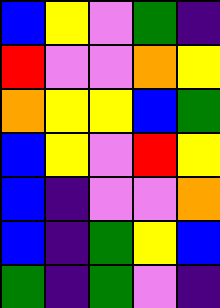[["blue", "yellow", "violet", "green", "indigo"], ["red", "violet", "violet", "orange", "yellow"], ["orange", "yellow", "yellow", "blue", "green"], ["blue", "yellow", "violet", "red", "yellow"], ["blue", "indigo", "violet", "violet", "orange"], ["blue", "indigo", "green", "yellow", "blue"], ["green", "indigo", "green", "violet", "indigo"]]